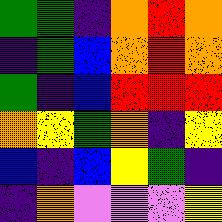[["green", "green", "indigo", "orange", "red", "orange"], ["indigo", "green", "blue", "orange", "red", "orange"], ["green", "indigo", "blue", "red", "red", "red"], ["orange", "yellow", "green", "orange", "indigo", "yellow"], ["blue", "indigo", "blue", "yellow", "green", "indigo"], ["indigo", "orange", "violet", "violet", "violet", "yellow"]]